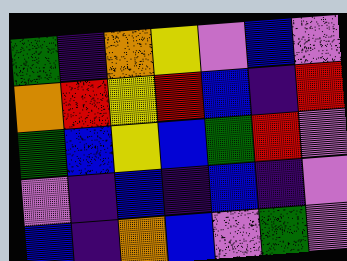[["green", "indigo", "orange", "yellow", "violet", "blue", "violet"], ["orange", "red", "yellow", "red", "blue", "indigo", "red"], ["green", "blue", "yellow", "blue", "green", "red", "violet"], ["violet", "indigo", "blue", "indigo", "blue", "indigo", "violet"], ["blue", "indigo", "orange", "blue", "violet", "green", "violet"]]